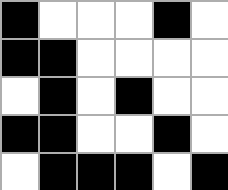[["black", "white", "white", "white", "black", "white"], ["black", "black", "white", "white", "white", "white"], ["white", "black", "white", "black", "white", "white"], ["black", "black", "white", "white", "black", "white"], ["white", "black", "black", "black", "white", "black"]]